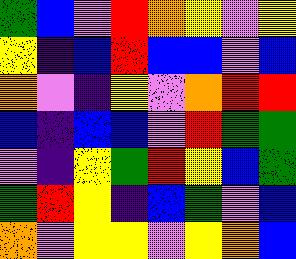[["green", "blue", "violet", "red", "orange", "yellow", "violet", "yellow"], ["yellow", "indigo", "blue", "red", "blue", "blue", "violet", "blue"], ["orange", "violet", "indigo", "yellow", "violet", "orange", "red", "red"], ["blue", "indigo", "blue", "blue", "violet", "red", "green", "green"], ["violet", "indigo", "yellow", "green", "red", "yellow", "blue", "green"], ["green", "red", "yellow", "indigo", "blue", "green", "violet", "blue"], ["orange", "violet", "yellow", "yellow", "violet", "yellow", "orange", "blue"]]